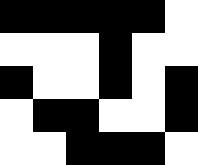[["black", "black", "black", "black", "black", "white"], ["white", "white", "white", "black", "white", "white"], ["black", "white", "white", "black", "white", "black"], ["white", "black", "black", "white", "white", "black"], ["white", "white", "black", "black", "black", "white"]]